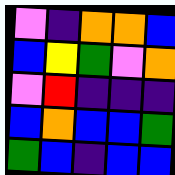[["violet", "indigo", "orange", "orange", "blue"], ["blue", "yellow", "green", "violet", "orange"], ["violet", "red", "indigo", "indigo", "indigo"], ["blue", "orange", "blue", "blue", "green"], ["green", "blue", "indigo", "blue", "blue"]]